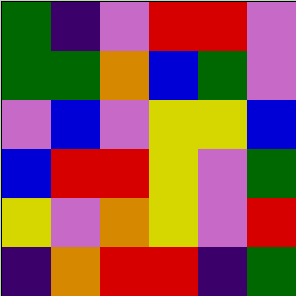[["green", "indigo", "violet", "red", "red", "violet"], ["green", "green", "orange", "blue", "green", "violet"], ["violet", "blue", "violet", "yellow", "yellow", "blue"], ["blue", "red", "red", "yellow", "violet", "green"], ["yellow", "violet", "orange", "yellow", "violet", "red"], ["indigo", "orange", "red", "red", "indigo", "green"]]